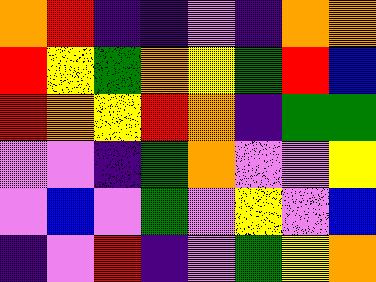[["orange", "red", "indigo", "indigo", "violet", "indigo", "orange", "orange"], ["red", "yellow", "green", "orange", "yellow", "green", "red", "blue"], ["red", "orange", "yellow", "red", "orange", "indigo", "green", "green"], ["violet", "violet", "indigo", "green", "orange", "violet", "violet", "yellow"], ["violet", "blue", "violet", "green", "violet", "yellow", "violet", "blue"], ["indigo", "violet", "red", "indigo", "violet", "green", "yellow", "orange"]]